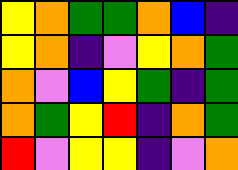[["yellow", "orange", "green", "green", "orange", "blue", "indigo"], ["yellow", "orange", "indigo", "violet", "yellow", "orange", "green"], ["orange", "violet", "blue", "yellow", "green", "indigo", "green"], ["orange", "green", "yellow", "red", "indigo", "orange", "green"], ["red", "violet", "yellow", "yellow", "indigo", "violet", "orange"]]